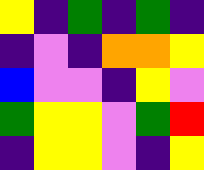[["yellow", "indigo", "green", "indigo", "green", "indigo"], ["indigo", "violet", "indigo", "orange", "orange", "yellow"], ["blue", "violet", "violet", "indigo", "yellow", "violet"], ["green", "yellow", "yellow", "violet", "green", "red"], ["indigo", "yellow", "yellow", "violet", "indigo", "yellow"]]